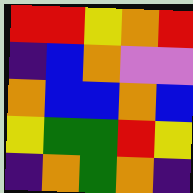[["red", "red", "yellow", "orange", "red"], ["indigo", "blue", "orange", "violet", "violet"], ["orange", "blue", "blue", "orange", "blue"], ["yellow", "green", "green", "red", "yellow"], ["indigo", "orange", "green", "orange", "indigo"]]